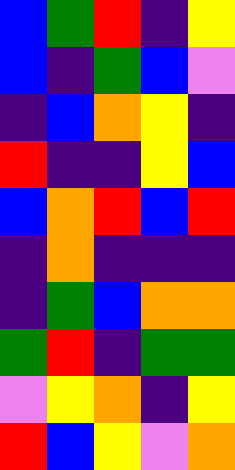[["blue", "green", "red", "indigo", "yellow"], ["blue", "indigo", "green", "blue", "violet"], ["indigo", "blue", "orange", "yellow", "indigo"], ["red", "indigo", "indigo", "yellow", "blue"], ["blue", "orange", "red", "blue", "red"], ["indigo", "orange", "indigo", "indigo", "indigo"], ["indigo", "green", "blue", "orange", "orange"], ["green", "red", "indigo", "green", "green"], ["violet", "yellow", "orange", "indigo", "yellow"], ["red", "blue", "yellow", "violet", "orange"]]